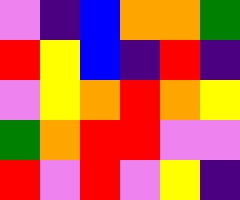[["violet", "indigo", "blue", "orange", "orange", "green"], ["red", "yellow", "blue", "indigo", "red", "indigo"], ["violet", "yellow", "orange", "red", "orange", "yellow"], ["green", "orange", "red", "red", "violet", "violet"], ["red", "violet", "red", "violet", "yellow", "indigo"]]